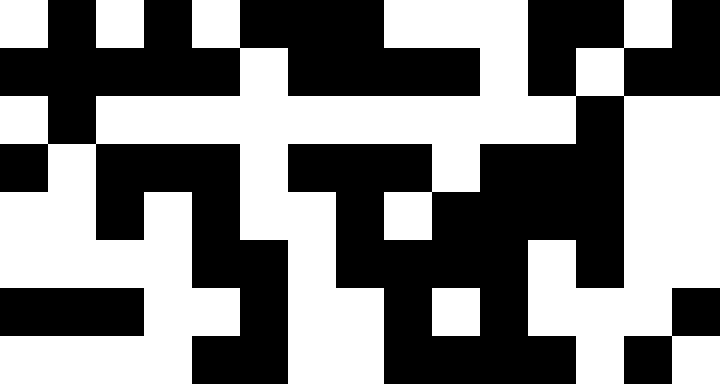[["white", "black", "white", "black", "white", "black", "black", "black", "white", "white", "white", "black", "black", "white", "black"], ["black", "black", "black", "black", "black", "white", "black", "black", "black", "black", "white", "black", "white", "black", "black"], ["white", "black", "white", "white", "white", "white", "white", "white", "white", "white", "white", "white", "black", "white", "white"], ["black", "white", "black", "black", "black", "white", "black", "black", "black", "white", "black", "black", "black", "white", "white"], ["white", "white", "black", "white", "black", "white", "white", "black", "white", "black", "black", "black", "black", "white", "white"], ["white", "white", "white", "white", "black", "black", "white", "black", "black", "black", "black", "white", "black", "white", "white"], ["black", "black", "black", "white", "white", "black", "white", "white", "black", "white", "black", "white", "white", "white", "black"], ["white", "white", "white", "white", "black", "black", "white", "white", "black", "black", "black", "black", "white", "black", "white"]]